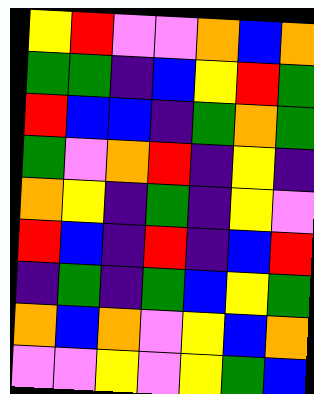[["yellow", "red", "violet", "violet", "orange", "blue", "orange"], ["green", "green", "indigo", "blue", "yellow", "red", "green"], ["red", "blue", "blue", "indigo", "green", "orange", "green"], ["green", "violet", "orange", "red", "indigo", "yellow", "indigo"], ["orange", "yellow", "indigo", "green", "indigo", "yellow", "violet"], ["red", "blue", "indigo", "red", "indigo", "blue", "red"], ["indigo", "green", "indigo", "green", "blue", "yellow", "green"], ["orange", "blue", "orange", "violet", "yellow", "blue", "orange"], ["violet", "violet", "yellow", "violet", "yellow", "green", "blue"]]